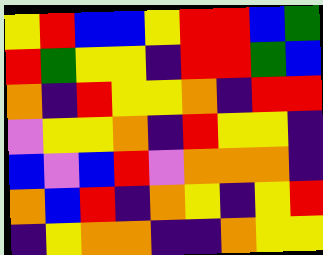[["yellow", "red", "blue", "blue", "yellow", "red", "red", "blue", "green"], ["red", "green", "yellow", "yellow", "indigo", "red", "red", "green", "blue"], ["orange", "indigo", "red", "yellow", "yellow", "orange", "indigo", "red", "red"], ["violet", "yellow", "yellow", "orange", "indigo", "red", "yellow", "yellow", "indigo"], ["blue", "violet", "blue", "red", "violet", "orange", "orange", "orange", "indigo"], ["orange", "blue", "red", "indigo", "orange", "yellow", "indigo", "yellow", "red"], ["indigo", "yellow", "orange", "orange", "indigo", "indigo", "orange", "yellow", "yellow"]]